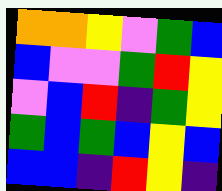[["orange", "orange", "yellow", "violet", "green", "blue"], ["blue", "violet", "violet", "green", "red", "yellow"], ["violet", "blue", "red", "indigo", "green", "yellow"], ["green", "blue", "green", "blue", "yellow", "blue"], ["blue", "blue", "indigo", "red", "yellow", "indigo"]]